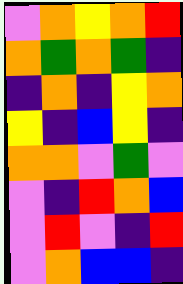[["violet", "orange", "yellow", "orange", "red"], ["orange", "green", "orange", "green", "indigo"], ["indigo", "orange", "indigo", "yellow", "orange"], ["yellow", "indigo", "blue", "yellow", "indigo"], ["orange", "orange", "violet", "green", "violet"], ["violet", "indigo", "red", "orange", "blue"], ["violet", "red", "violet", "indigo", "red"], ["violet", "orange", "blue", "blue", "indigo"]]